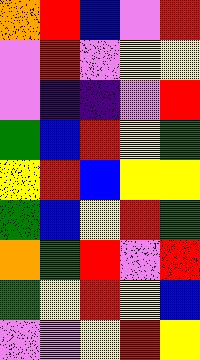[["orange", "red", "blue", "violet", "red"], ["violet", "red", "violet", "yellow", "yellow"], ["violet", "indigo", "indigo", "violet", "red"], ["green", "blue", "red", "yellow", "green"], ["yellow", "red", "blue", "yellow", "yellow"], ["green", "blue", "yellow", "red", "green"], ["orange", "green", "red", "violet", "red"], ["green", "yellow", "red", "yellow", "blue"], ["violet", "violet", "yellow", "red", "yellow"]]